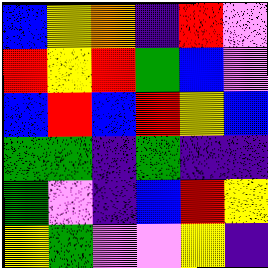[["blue", "yellow", "orange", "indigo", "red", "violet"], ["red", "yellow", "red", "green", "blue", "violet"], ["blue", "red", "blue", "red", "yellow", "blue"], ["green", "green", "indigo", "green", "indigo", "indigo"], ["green", "violet", "indigo", "blue", "red", "yellow"], ["yellow", "green", "violet", "violet", "yellow", "indigo"]]